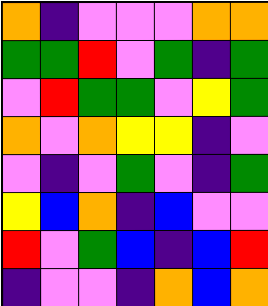[["orange", "indigo", "violet", "violet", "violet", "orange", "orange"], ["green", "green", "red", "violet", "green", "indigo", "green"], ["violet", "red", "green", "green", "violet", "yellow", "green"], ["orange", "violet", "orange", "yellow", "yellow", "indigo", "violet"], ["violet", "indigo", "violet", "green", "violet", "indigo", "green"], ["yellow", "blue", "orange", "indigo", "blue", "violet", "violet"], ["red", "violet", "green", "blue", "indigo", "blue", "red"], ["indigo", "violet", "violet", "indigo", "orange", "blue", "orange"]]